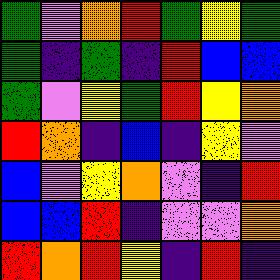[["green", "violet", "orange", "red", "green", "yellow", "green"], ["green", "indigo", "green", "indigo", "red", "blue", "blue"], ["green", "violet", "yellow", "green", "red", "yellow", "orange"], ["red", "orange", "indigo", "blue", "indigo", "yellow", "violet"], ["blue", "violet", "yellow", "orange", "violet", "indigo", "red"], ["blue", "blue", "red", "indigo", "violet", "violet", "orange"], ["red", "orange", "red", "yellow", "indigo", "red", "indigo"]]